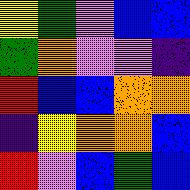[["yellow", "green", "violet", "blue", "blue"], ["green", "orange", "violet", "violet", "indigo"], ["red", "blue", "blue", "orange", "orange"], ["indigo", "yellow", "orange", "orange", "blue"], ["red", "violet", "blue", "green", "blue"]]